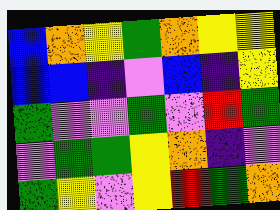[["blue", "orange", "yellow", "green", "orange", "yellow", "yellow"], ["blue", "blue", "indigo", "violet", "blue", "indigo", "yellow"], ["green", "violet", "violet", "green", "violet", "red", "green"], ["violet", "green", "green", "yellow", "orange", "indigo", "violet"], ["green", "yellow", "violet", "yellow", "red", "green", "orange"]]